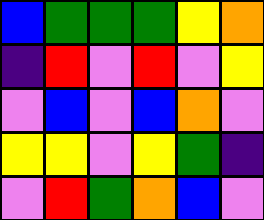[["blue", "green", "green", "green", "yellow", "orange"], ["indigo", "red", "violet", "red", "violet", "yellow"], ["violet", "blue", "violet", "blue", "orange", "violet"], ["yellow", "yellow", "violet", "yellow", "green", "indigo"], ["violet", "red", "green", "orange", "blue", "violet"]]